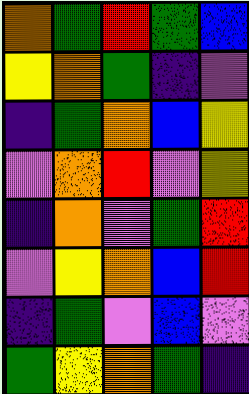[["orange", "green", "red", "green", "blue"], ["yellow", "orange", "green", "indigo", "violet"], ["indigo", "green", "orange", "blue", "yellow"], ["violet", "orange", "red", "violet", "yellow"], ["indigo", "orange", "violet", "green", "red"], ["violet", "yellow", "orange", "blue", "red"], ["indigo", "green", "violet", "blue", "violet"], ["green", "yellow", "orange", "green", "indigo"]]